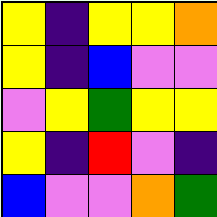[["yellow", "indigo", "yellow", "yellow", "orange"], ["yellow", "indigo", "blue", "violet", "violet"], ["violet", "yellow", "green", "yellow", "yellow"], ["yellow", "indigo", "red", "violet", "indigo"], ["blue", "violet", "violet", "orange", "green"]]